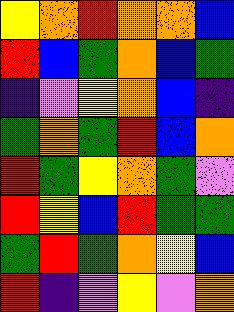[["yellow", "orange", "red", "orange", "orange", "blue"], ["red", "blue", "green", "orange", "blue", "green"], ["indigo", "violet", "yellow", "orange", "blue", "indigo"], ["green", "orange", "green", "red", "blue", "orange"], ["red", "green", "yellow", "orange", "green", "violet"], ["red", "yellow", "blue", "red", "green", "green"], ["green", "red", "green", "orange", "yellow", "blue"], ["red", "indigo", "violet", "yellow", "violet", "orange"]]